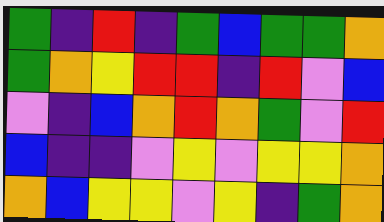[["green", "indigo", "red", "indigo", "green", "blue", "green", "green", "orange"], ["green", "orange", "yellow", "red", "red", "indigo", "red", "violet", "blue"], ["violet", "indigo", "blue", "orange", "red", "orange", "green", "violet", "red"], ["blue", "indigo", "indigo", "violet", "yellow", "violet", "yellow", "yellow", "orange"], ["orange", "blue", "yellow", "yellow", "violet", "yellow", "indigo", "green", "orange"]]